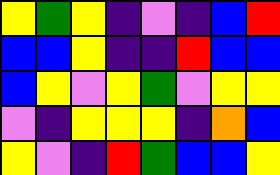[["yellow", "green", "yellow", "indigo", "violet", "indigo", "blue", "red"], ["blue", "blue", "yellow", "indigo", "indigo", "red", "blue", "blue"], ["blue", "yellow", "violet", "yellow", "green", "violet", "yellow", "yellow"], ["violet", "indigo", "yellow", "yellow", "yellow", "indigo", "orange", "blue"], ["yellow", "violet", "indigo", "red", "green", "blue", "blue", "yellow"]]